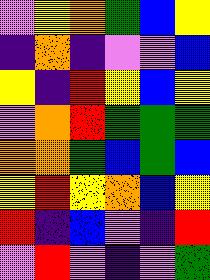[["violet", "yellow", "orange", "green", "blue", "yellow"], ["indigo", "orange", "indigo", "violet", "violet", "blue"], ["yellow", "indigo", "red", "yellow", "blue", "yellow"], ["violet", "orange", "red", "green", "green", "green"], ["orange", "orange", "green", "blue", "green", "blue"], ["yellow", "red", "yellow", "orange", "blue", "yellow"], ["red", "indigo", "blue", "violet", "indigo", "red"], ["violet", "red", "violet", "indigo", "violet", "green"]]